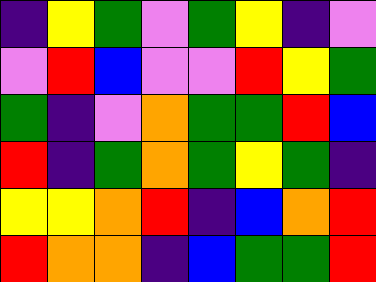[["indigo", "yellow", "green", "violet", "green", "yellow", "indigo", "violet"], ["violet", "red", "blue", "violet", "violet", "red", "yellow", "green"], ["green", "indigo", "violet", "orange", "green", "green", "red", "blue"], ["red", "indigo", "green", "orange", "green", "yellow", "green", "indigo"], ["yellow", "yellow", "orange", "red", "indigo", "blue", "orange", "red"], ["red", "orange", "orange", "indigo", "blue", "green", "green", "red"]]